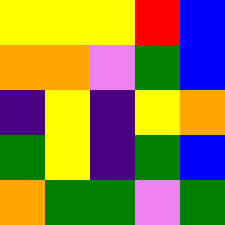[["yellow", "yellow", "yellow", "red", "blue"], ["orange", "orange", "violet", "green", "blue"], ["indigo", "yellow", "indigo", "yellow", "orange"], ["green", "yellow", "indigo", "green", "blue"], ["orange", "green", "green", "violet", "green"]]